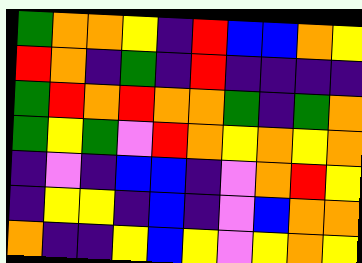[["green", "orange", "orange", "yellow", "indigo", "red", "blue", "blue", "orange", "yellow"], ["red", "orange", "indigo", "green", "indigo", "red", "indigo", "indigo", "indigo", "indigo"], ["green", "red", "orange", "red", "orange", "orange", "green", "indigo", "green", "orange"], ["green", "yellow", "green", "violet", "red", "orange", "yellow", "orange", "yellow", "orange"], ["indigo", "violet", "indigo", "blue", "blue", "indigo", "violet", "orange", "red", "yellow"], ["indigo", "yellow", "yellow", "indigo", "blue", "indigo", "violet", "blue", "orange", "orange"], ["orange", "indigo", "indigo", "yellow", "blue", "yellow", "violet", "yellow", "orange", "yellow"]]